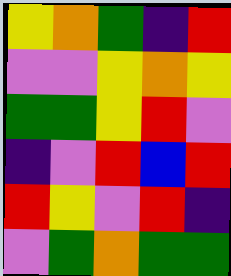[["yellow", "orange", "green", "indigo", "red"], ["violet", "violet", "yellow", "orange", "yellow"], ["green", "green", "yellow", "red", "violet"], ["indigo", "violet", "red", "blue", "red"], ["red", "yellow", "violet", "red", "indigo"], ["violet", "green", "orange", "green", "green"]]